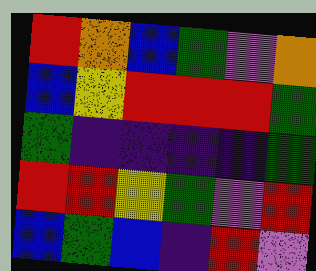[["red", "orange", "blue", "green", "violet", "orange"], ["blue", "yellow", "red", "red", "red", "green"], ["green", "indigo", "indigo", "indigo", "indigo", "green"], ["red", "red", "yellow", "green", "violet", "red"], ["blue", "green", "blue", "indigo", "red", "violet"]]